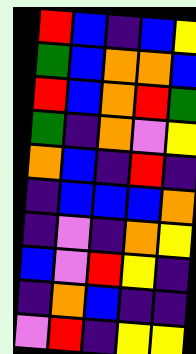[["red", "blue", "indigo", "blue", "yellow"], ["green", "blue", "orange", "orange", "blue"], ["red", "blue", "orange", "red", "green"], ["green", "indigo", "orange", "violet", "yellow"], ["orange", "blue", "indigo", "red", "indigo"], ["indigo", "blue", "blue", "blue", "orange"], ["indigo", "violet", "indigo", "orange", "yellow"], ["blue", "violet", "red", "yellow", "indigo"], ["indigo", "orange", "blue", "indigo", "indigo"], ["violet", "red", "indigo", "yellow", "yellow"]]